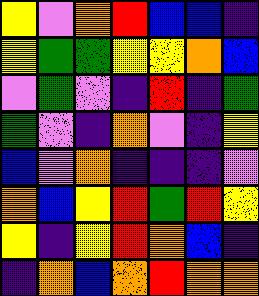[["yellow", "violet", "orange", "red", "blue", "blue", "indigo"], ["yellow", "green", "green", "yellow", "yellow", "orange", "blue"], ["violet", "green", "violet", "indigo", "red", "indigo", "green"], ["green", "violet", "indigo", "orange", "violet", "indigo", "yellow"], ["blue", "violet", "orange", "indigo", "indigo", "indigo", "violet"], ["orange", "blue", "yellow", "red", "green", "red", "yellow"], ["yellow", "indigo", "yellow", "red", "orange", "blue", "indigo"], ["indigo", "orange", "blue", "orange", "red", "orange", "orange"]]